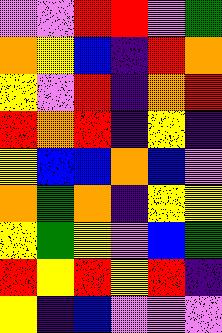[["violet", "violet", "red", "red", "violet", "green"], ["orange", "yellow", "blue", "indigo", "red", "orange"], ["yellow", "violet", "red", "indigo", "orange", "red"], ["red", "orange", "red", "indigo", "yellow", "indigo"], ["yellow", "blue", "blue", "orange", "blue", "violet"], ["orange", "green", "orange", "indigo", "yellow", "yellow"], ["yellow", "green", "yellow", "violet", "blue", "green"], ["red", "yellow", "red", "yellow", "red", "indigo"], ["yellow", "indigo", "blue", "violet", "violet", "violet"]]